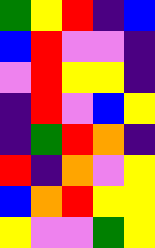[["green", "yellow", "red", "indigo", "blue"], ["blue", "red", "violet", "violet", "indigo"], ["violet", "red", "yellow", "yellow", "indigo"], ["indigo", "red", "violet", "blue", "yellow"], ["indigo", "green", "red", "orange", "indigo"], ["red", "indigo", "orange", "violet", "yellow"], ["blue", "orange", "red", "yellow", "yellow"], ["yellow", "violet", "violet", "green", "yellow"]]